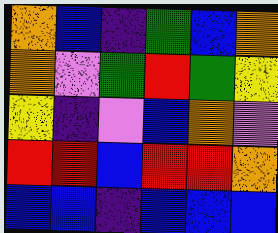[["orange", "blue", "indigo", "green", "blue", "orange"], ["orange", "violet", "green", "red", "green", "yellow"], ["yellow", "indigo", "violet", "blue", "orange", "violet"], ["red", "red", "blue", "red", "red", "orange"], ["blue", "blue", "indigo", "blue", "blue", "blue"]]